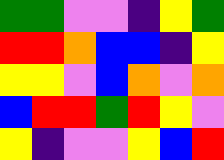[["green", "green", "violet", "violet", "indigo", "yellow", "green"], ["red", "red", "orange", "blue", "blue", "indigo", "yellow"], ["yellow", "yellow", "violet", "blue", "orange", "violet", "orange"], ["blue", "red", "red", "green", "red", "yellow", "violet"], ["yellow", "indigo", "violet", "violet", "yellow", "blue", "red"]]